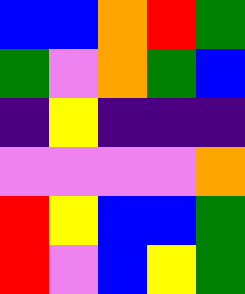[["blue", "blue", "orange", "red", "green"], ["green", "violet", "orange", "green", "blue"], ["indigo", "yellow", "indigo", "indigo", "indigo"], ["violet", "violet", "violet", "violet", "orange"], ["red", "yellow", "blue", "blue", "green"], ["red", "violet", "blue", "yellow", "green"]]